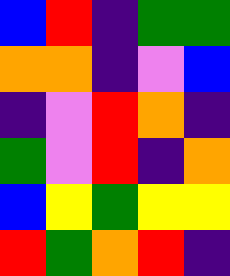[["blue", "red", "indigo", "green", "green"], ["orange", "orange", "indigo", "violet", "blue"], ["indigo", "violet", "red", "orange", "indigo"], ["green", "violet", "red", "indigo", "orange"], ["blue", "yellow", "green", "yellow", "yellow"], ["red", "green", "orange", "red", "indigo"]]